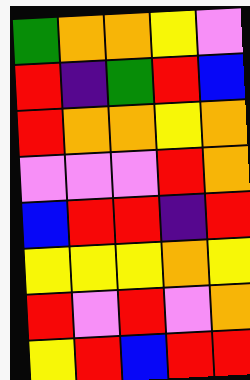[["green", "orange", "orange", "yellow", "violet"], ["red", "indigo", "green", "red", "blue"], ["red", "orange", "orange", "yellow", "orange"], ["violet", "violet", "violet", "red", "orange"], ["blue", "red", "red", "indigo", "red"], ["yellow", "yellow", "yellow", "orange", "yellow"], ["red", "violet", "red", "violet", "orange"], ["yellow", "red", "blue", "red", "red"]]